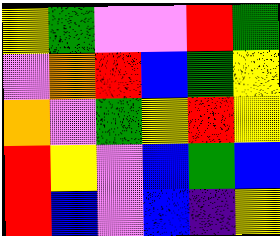[["yellow", "green", "violet", "violet", "red", "green"], ["violet", "orange", "red", "blue", "green", "yellow"], ["orange", "violet", "green", "yellow", "red", "yellow"], ["red", "yellow", "violet", "blue", "green", "blue"], ["red", "blue", "violet", "blue", "indigo", "yellow"]]